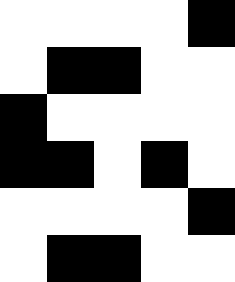[["white", "white", "white", "white", "black"], ["white", "black", "black", "white", "white"], ["black", "white", "white", "white", "white"], ["black", "black", "white", "black", "white"], ["white", "white", "white", "white", "black"], ["white", "black", "black", "white", "white"]]